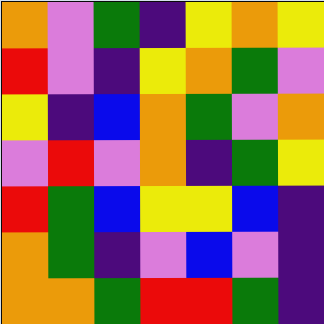[["orange", "violet", "green", "indigo", "yellow", "orange", "yellow"], ["red", "violet", "indigo", "yellow", "orange", "green", "violet"], ["yellow", "indigo", "blue", "orange", "green", "violet", "orange"], ["violet", "red", "violet", "orange", "indigo", "green", "yellow"], ["red", "green", "blue", "yellow", "yellow", "blue", "indigo"], ["orange", "green", "indigo", "violet", "blue", "violet", "indigo"], ["orange", "orange", "green", "red", "red", "green", "indigo"]]